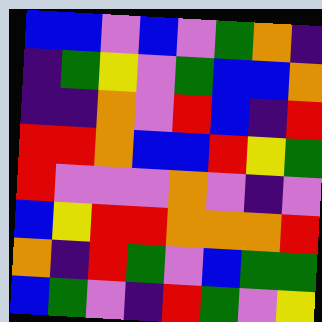[["blue", "blue", "violet", "blue", "violet", "green", "orange", "indigo"], ["indigo", "green", "yellow", "violet", "green", "blue", "blue", "orange"], ["indigo", "indigo", "orange", "violet", "red", "blue", "indigo", "red"], ["red", "red", "orange", "blue", "blue", "red", "yellow", "green"], ["red", "violet", "violet", "violet", "orange", "violet", "indigo", "violet"], ["blue", "yellow", "red", "red", "orange", "orange", "orange", "red"], ["orange", "indigo", "red", "green", "violet", "blue", "green", "green"], ["blue", "green", "violet", "indigo", "red", "green", "violet", "yellow"]]